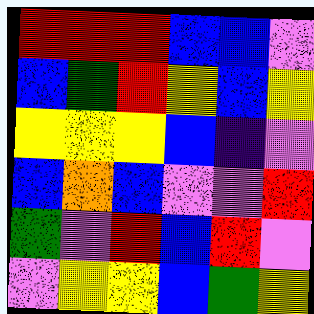[["red", "red", "red", "blue", "blue", "violet"], ["blue", "green", "red", "yellow", "blue", "yellow"], ["yellow", "yellow", "yellow", "blue", "indigo", "violet"], ["blue", "orange", "blue", "violet", "violet", "red"], ["green", "violet", "red", "blue", "red", "violet"], ["violet", "yellow", "yellow", "blue", "green", "yellow"]]